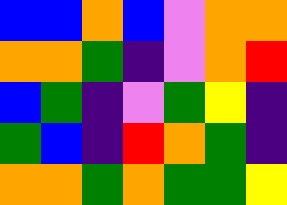[["blue", "blue", "orange", "blue", "violet", "orange", "orange"], ["orange", "orange", "green", "indigo", "violet", "orange", "red"], ["blue", "green", "indigo", "violet", "green", "yellow", "indigo"], ["green", "blue", "indigo", "red", "orange", "green", "indigo"], ["orange", "orange", "green", "orange", "green", "green", "yellow"]]